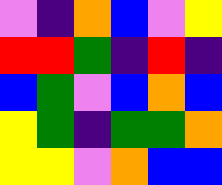[["violet", "indigo", "orange", "blue", "violet", "yellow"], ["red", "red", "green", "indigo", "red", "indigo"], ["blue", "green", "violet", "blue", "orange", "blue"], ["yellow", "green", "indigo", "green", "green", "orange"], ["yellow", "yellow", "violet", "orange", "blue", "blue"]]